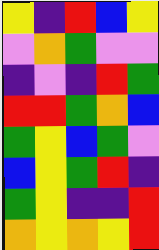[["yellow", "indigo", "red", "blue", "yellow"], ["violet", "orange", "green", "violet", "violet"], ["indigo", "violet", "indigo", "red", "green"], ["red", "red", "green", "orange", "blue"], ["green", "yellow", "blue", "green", "violet"], ["blue", "yellow", "green", "red", "indigo"], ["green", "yellow", "indigo", "indigo", "red"], ["orange", "yellow", "orange", "yellow", "red"]]